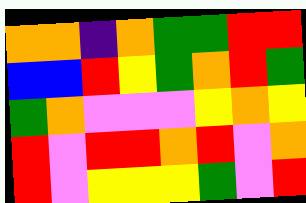[["orange", "orange", "indigo", "orange", "green", "green", "red", "red"], ["blue", "blue", "red", "yellow", "green", "orange", "red", "green"], ["green", "orange", "violet", "violet", "violet", "yellow", "orange", "yellow"], ["red", "violet", "red", "red", "orange", "red", "violet", "orange"], ["red", "violet", "yellow", "yellow", "yellow", "green", "violet", "red"]]